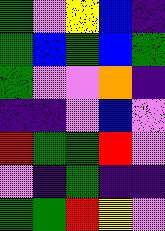[["green", "violet", "yellow", "blue", "indigo"], ["green", "blue", "green", "blue", "green"], ["green", "violet", "violet", "orange", "indigo"], ["indigo", "indigo", "violet", "blue", "violet"], ["red", "green", "green", "red", "violet"], ["violet", "indigo", "green", "indigo", "indigo"], ["green", "green", "red", "yellow", "violet"]]